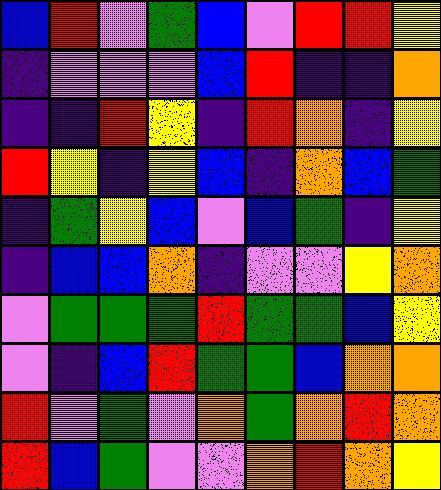[["blue", "red", "violet", "green", "blue", "violet", "red", "red", "yellow"], ["indigo", "violet", "violet", "violet", "blue", "red", "indigo", "indigo", "orange"], ["indigo", "indigo", "red", "yellow", "indigo", "red", "orange", "indigo", "yellow"], ["red", "yellow", "indigo", "yellow", "blue", "indigo", "orange", "blue", "green"], ["indigo", "green", "yellow", "blue", "violet", "blue", "green", "indigo", "yellow"], ["indigo", "blue", "blue", "orange", "indigo", "violet", "violet", "yellow", "orange"], ["violet", "green", "green", "green", "red", "green", "green", "blue", "yellow"], ["violet", "indigo", "blue", "red", "green", "green", "blue", "orange", "orange"], ["red", "violet", "green", "violet", "orange", "green", "orange", "red", "orange"], ["red", "blue", "green", "violet", "violet", "orange", "red", "orange", "yellow"]]